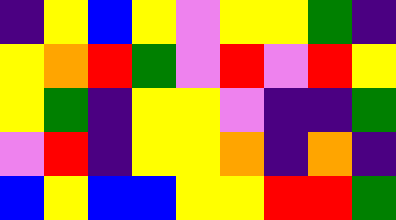[["indigo", "yellow", "blue", "yellow", "violet", "yellow", "yellow", "green", "indigo"], ["yellow", "orange", "red", "green", "violet", "red", "violet", "red", "yellow"], ["yellow", "green", "indigo", "yellow", "yellow", "violet", "indigo", "indigo", "green"], ["violet", "red", "indigo", "yellow", "yellow", "orange", "indigo", "orange", "indigo"], ["blue", "yellow", "blue", "blue", "yellow", "yellow", "red", "red", "green"]]